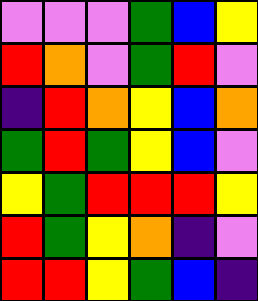[["violet", "violet", "violet", "green", "blue", "yellow"], ["red", "orange", "violet", "green", "red", "violet"], ["indigo", "red", "orange", "yellow", "blue", "orange"], ["green", "red", "green", "yellow", "blue", "violet"], ["yellow", "green", "red", "red", "red", "yellow"], ["red", "green", "yellow", "orange", "indigo", "violet"], ["red", "red", "yellow", "green", "blue", "indigo"]]